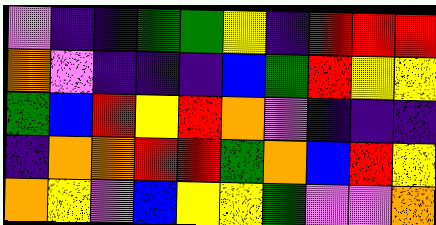[["violet", "indigo", "indigo", "green", "green", "yellow", "indigo", "red", "red", "red"], ["orange", "violet", "indigo", "indigo", "indigo", "blue", "green", "red", "yellow", "yellow"], ["green", "blue", "red", "yellow", "red", "orange", "violet", "indigo", "indigo", "indigo"], ["indigo", "orange", "orange", "red", "red", "green", "orange", "blue", "red", "yellow"], ["orange", "yellow", "violet", "blue", "yellow", "yellow", "green", "violet", "violet", "orange"]]